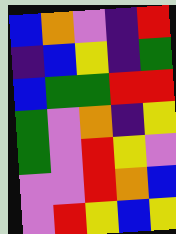[["blue", "orange", "violet", "indigo", "red"], ["indigo", "blue", "yellow", "indigo", "green"], ["blue", "green", "green", "red", "red"], ["green", "violet", "orange", "indigo", "yellow"], ["green", "violet", "red", "yellow", "violet"], ["violet", "violet", "red", "orange", "blue"], ["violet", "red", "yellow", "blue", "yellow"]]